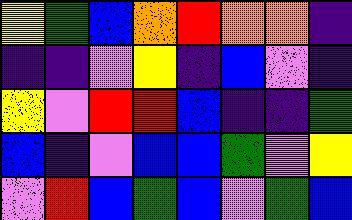[["yellow", "green", "blue", "orange", "red", "orange", "orange", "indigo"], ["indigo", "indigo", "violet", "yellow", "indigo", "blue", "violet", "indigo"], ["yellow", "violet", "red", "red", "blue", "indigo", "indigo", "green"], ["blue", "indigo", "violet", "blue", "blue", "green", "violet", "yellow"], ["violet", "red", "blue", "green", "blue", "violet", "green", "blue"]]